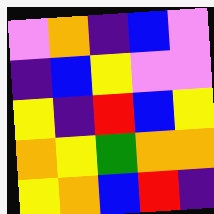[["violet", "orange", "indigo", "blue", "violet"], ["indigo", "blue", "yellow", "violet", "violet"], ["yellow", "indigo", "red", "blue", "yellow"], ["orange", "yellow", "green", "orange", "orange"], ["yellow", "orange", "blue", "red", "indigo"]]